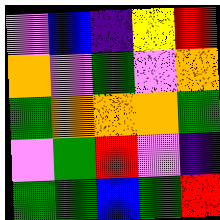[["violet", "blue", "indigo", "yellow", "red"], ["orange", "violet", "green", "violet", "orange"], ["green", "orange", "orange", "orange", "green"], ["violet", "green", "red", "violet", "indigo"], ["green", "green", "blue", "green", "red"]]